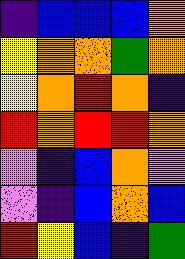[["indigo", "blue", "blue", "blue", "orange"], ["yellow", "orange", "orange", "green", "orange"], ["yellow", "orange", "red", "orange", "indigo"], ["red", "orange", "red", "red", "orange"], ["violet", "indigo", "blue", "orange", "violet"], ["violet", "indigo", "blue", "orange", "blue"], ["red", "yellow", "blue", "indigo", "green"]]